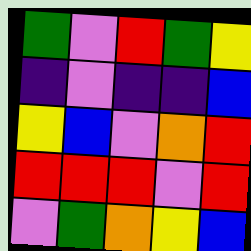[["green", "violet", "red", "green", "yellow"], ["indigo", "violet", "indigo", "indigo", "blue"], ["yellow", "blue", "violet", "orange", "red"], ["red", "red", "red", "violet", "red"], ["violet", "green", "orange", "yellow", "blue"]]